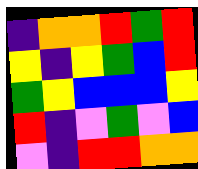[["indigo", "orange", "orange", "red", "green", "red"], ["yellow", "indigo", "yellow", "green", "blue", "red"], ["green", "yellow", "blue", "blue", "blue", "yellow"], ["red", "indigo", "violet", "green", "violet", "blue"], ["violet", "indigo", "red", "red", "orange", "orange"]]